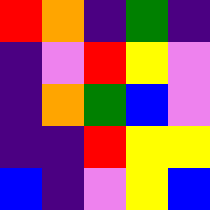[["red", "orange", "indigo", "green", "indigo"], ["indigo", "violet", "red", "yellow", "violet"], ["indigo", "orange", "green", "blue", "violet"], ["indigo", "indigo", "red", "yellow", "yellow"], ["blue", "indigo", "violet", "yellow", "blue"]]